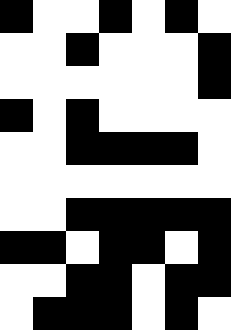[["black", "white", "white", "black", "white", "black", "white"], ["white", "white", "black", "white", "white", "white", "black"], ["white", "white", "white", "white", "white", "white", "black"], ["black", "white", "black", "white", "white", "white", "white"], ["white", "white", "black", "black", "black", "black", "white"], ["white", "white", "white", "white", "white", "white", "white"], ["white", "white", "black", "black", "black", "black", "black"], ["black", "black", "white", "black", "black", "white", "black"], ["white", "white", "black", "black", "white", "black", "black"], ["white", "black", "black", "black", "white", "black", "white"]]